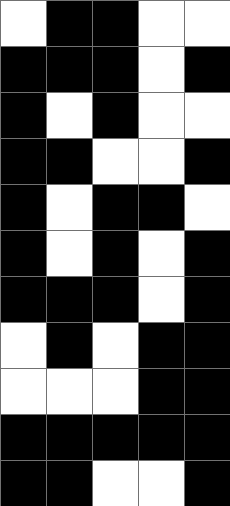[["white", "black", "black", "white", "white"], ["black", "black", "black", "white", "black"], ["black", "white", "black", "white", "white"], ["black", "black", "white", "white", "black"], ["black", "white", "black", "black", "white"], ["black", "white", "black", "white", "black"], ["black", "black", "black", "white", "black"], ["white", "black", "white", "black", "black"], ["white", "white", "white", "black", "black"], ["black", "black", "black", "black", "black"], ["black", "black", "white", "white", "black"]]